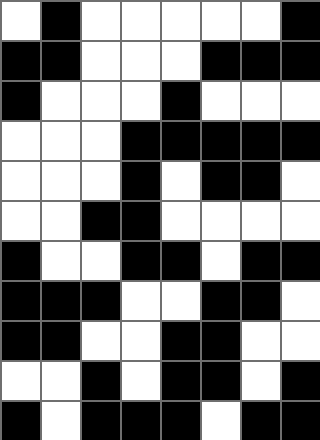[["white", "black", "white", "white", "white", "white", "white", "black"], ["black", "black", "white", "white", "white", "black", "black", "black"], ["black", "white", "white", "white", "black", "white", "white", "white"], ["white", "white", "white", "black", "black", "black", "black", "black"], ["white", "white", "white", "black", "white", "black", "black", "white"], ["white", "white", "black", "black", "white", "white", "white", "white"], ["black", "white", "white", "black", "black", "white", "black", "black"], ["black", "black", "black", "white", "white", "black", "black", "white"], ["black", "black", "white", "white", "black", "black", "white", "white"], ["white", "white", "black", "white", "black", "black", "white", "black"], ["black", "white", "black", "black", "black", "white", "black", "black"]]